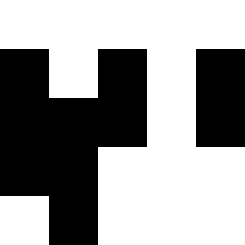[["white", "white", "white", "white", "white"], ["black", "white", "black", "white", "black"], ["black", "black", "black", "white", "black"], ["black", "black", "white", "white", "white"], ["white", "black", "white", "white", "white"]]